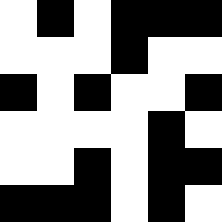[["white", "black", "white", "black", "black", "black"], ["white", "white", "white", "black", "white", "white"], ["black", "white", "black", "white", "white", "black"], ["white", "white", "white", "white", "black", "white"], ["white", "white", "black", "white", "black", "black"], ["black", "black", "black", "white", "black", "white"]]